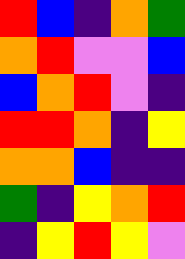[["red", "blue", "indigo", "orange", "green"], ["orange", "red", "violet", "violet", "blue"], ["blue", "orange", "red", "violet", "indigo"], ["red", "red", "orange", "indigo", "yellow"], ["orange", "orange", "blue", "indigo", "indigo"], ["green", "indigo", "yellow", "orange", "red"], ["indigo", "yellow", "red", "yellow", "violet"]]